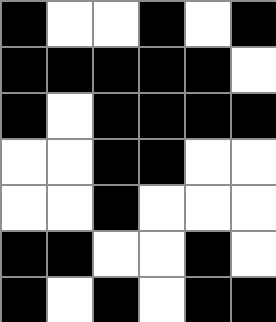[["black", "white", "white", "black", "white", "black"], ["black", "black", "black", "black", "black", "white"], ["black", "white", "black", "black", "black", "black"], ["white", "white", "black", "black", "white", "white"], ["white", "white", "black", "white", "white", "white"], ["black", "black", "white", "white", "black", "white"], ["black", "white", "black", "white", "black", "black"]]